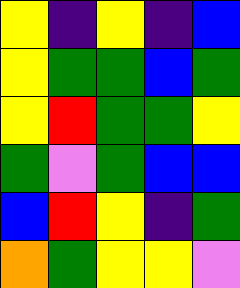[["yellow", "indigo", "yellow", "indigo", "blue"], ["yellow", "green", "green", "blue", "green"], ["yellow", "red", "green", "green", "yellow"], ["green", "violet", "green", "blue", "blue"], ["blue", "red", "yellow", "indigo", "green"], ["orange", "green", "yellow", "yellow", "violet"]]